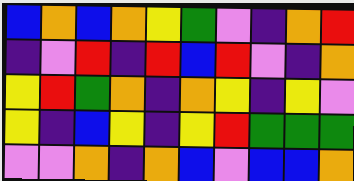[["blue", "orange", "blue", "orange", "yellow", "green", "violet", "indigo", "orange", "red"], ["indigo", "violet", "red", "indigo", "red", "blue", "red", "violet", "indigo", "orange"], ["yellow", "red", "green", "orange", "indigo", "orange", "yellow", "indigo", "yellow", "violet"], ["yellow", "indigo", "blue", "yellow", "indigo", "yellow", "red", "green", "green", "green"], ["violet", "violet", "orange", "indigo", "orange", "blue", "violet", "blue", "blue", "orange"]]